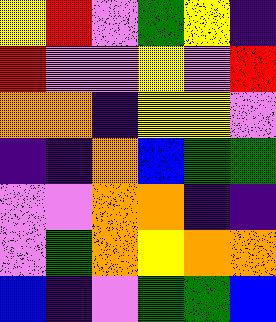[["yellow", "red", "violet", "green", "yellow", "indigo"], ["red", "violet", "violet", "yellow", "violet", "red"], ["orange", "orange", "indigo", "yellow", "yellow", "violet"], ["indigo", "indigo", "orange", "blue", "green", "green"], ["violet", "violet", "orange", "orange", "indigo", "indigo"], ["violet", "green", "orange", "yellow", "orange", "orange"], ["blue", "indigo", "violet", "green", "green", "blue"]]